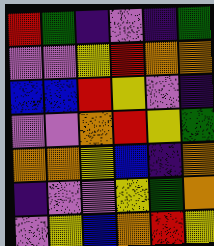[["red", "green", "indigo", "violet", "indigo", "green"], ["violet", "violet", "yellow", "red", "orange", "orange"], ["blue", "blue", "red", "yellow", "violet", "indigo"], ["violet", "violet", "orange", "red", "yellow", "green"], ["orange", "orange", "yellow", "blue", "indigo", "orange"], ["indigo", "violet", "violet", "yellow", "green", "orange"], ["violet", "yellow", "blue", "orange", "red", "yellow"]]